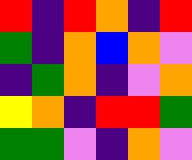[["red", "indigo", "red", "orange", "indigo", "red"], ["green", "indigo", "orange", "blue", "orange", "violet"], ["indigo", "green", "orange", "indigo", "violet", "orange"], ["yellow", "orange", "indigo", "red", "red", "green"], ["green", "green", "violet", "indigo", "orange", "violet"]]